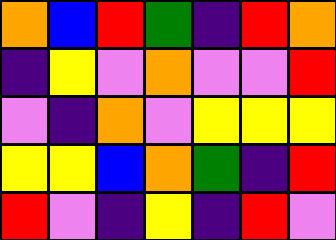[["orange", "blue", "red", "green", "indigo", "red", "orange"], ["indigo", "yellow", "violet", "orange", "violet", "violet", "red"], ["violet", "indigo", "orange", "violet", "yellow", "yellow", "yellow"], ["yellow", "yellow", "blue", "orange", "green", "indigo", "red"], ["red", "violet", "indigo", "yellow", "indigo", "red", "violet"]]